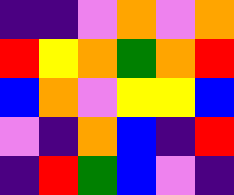[["indigo", "indigo", "violet", "orange", "violet", "orange"], ["red", "yellow", "orange", "green", "orange", "red"], ["blue", "orange", "violet", "yellow", "yellow", "blue"], ["violet", "indigo", "orange", "blue", "indigo", "red"], ["indigo", "red", "green", "blue", "violet", "indigo"]]